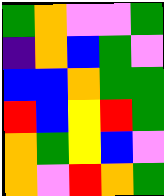[["green", "orange", "violet", "violet", "green"], ["indigo", "orange", "blue", "green", "violet"], ["blue", "blue", "orange", "green", "green"], ["red", "blue", "yellow", "red", "green"], ["orange", "green", "yellow", "blue", "violet"], ["orange", "violet", "red", "orange", "green"]]